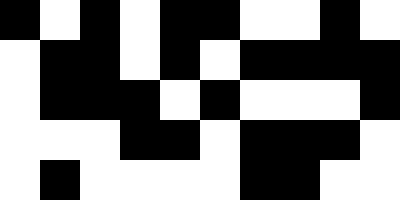[["black", "white", "black", "white", "black", "black", "white", "white", "black", "white"], ["white", "black", "black", "white", "black", "white", "black", "black", "black", "black"], ["white", "black", "black", "black", "white", "black", "white", "white", "white", "black"], ["white", "white", "white", "black", "black", "white", "black", "black", "black", "white"], ["white", "black", "white", "white", "white", "white", "black", "black", "white", "white"]]